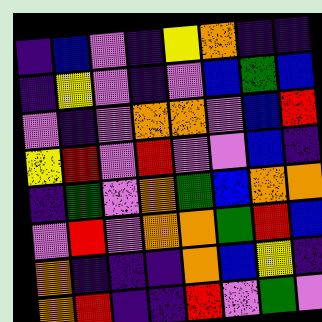[["indigo", "blue", "violet", "indigo", "yellow", "orange", "indigo", "indigo"], ["indigo", "yellow", "violet", "indigo", "violet", "blue", "green", "blue"], ["violet", "indigo", "violet", "orange", "orange", "violet", "blue", "red"], ["yellow", "red", "violet", "red", "violet", "violet", "blue", "indigo"], ["indigo", "green", "violet", "orange", "green", "blue", "orange", "orange"], ["violet", "red", "violet", "orange", "orange", "green", "red", "blue"], ["orange", "indigo", "indigo", "indigo", "orange", "blue", "yellow", "indigo"], ["orange", "red", "indigo", "indigo", "red", "violet", "green", "violet"]]